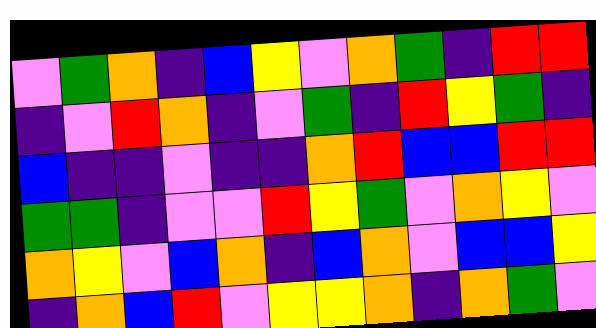[["violet", "green", "orange", "indigo", "blue", "yellow", "violet", "orange", "green", "indigo", "red", "red"], ["indigo", "violet", "red", "orange", "indigo", "violet", "green", "indigo", "red", "yellow", "green", "indigo"], ["blue", "indigo", "indigo", "violet", "indigo", "indigo", "orange", "red", "blue", "blue", "red", "red"], ["green", "green", "indigo", "violet", "violet", "red", "yellow", "green", "violet", "orange", "yellow", "violet"], ["orange", "yellow", "violet", "blue", "orange", "indigo", "blue", "orange", "violet", "blue", "blue", "yellow"], ["indigo", "orange", "blue", "red", "violet", "yellow", "yellow", "orange", "indigo", "orange", "green", "violet"]]